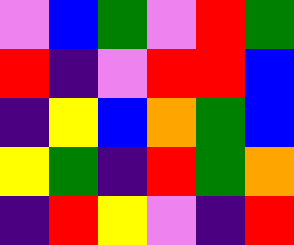[["violet", "blue", "green", "violet", "red", "green"], ["red", "indigo", "violet", "red", "red", "blue"], ["indigo", "yellow", "blue", "orange", "green", "blue"], ["yellow", "green", "indigo", "red", "green", "orange"], ["indigo", "red", "yellow", "violet", "indigo", "red"]]